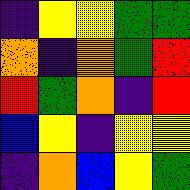[["indigo", "yellow", "yellow", "green", "green"], ["orange", "indigo", "orange", "green", "red"], ["red", "green", "orange", "indigo", "red"], ["blue", "yellow", "indigo", "yellow", "yellow"], ["indigo", "orange", "blue", "yellow", "green"]]